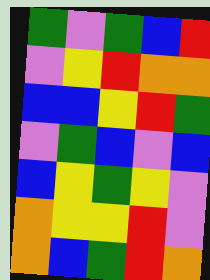[["green", "violet", "green", "blue", "red"], ["violet", "yellow", "red", "orange", "orange"], ["blue", "blue", "yellow", "red", "green"], ["violet", "green", "blue", "violet", "blue"], ["blue", "yellow", "green", "yellow", "violet"], ["orange", "yellow", "yellow", "red", "violet"], ["orange", "blue", "green", "red", "orange"]]